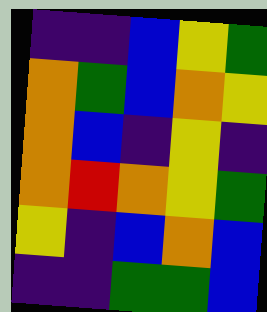[["indigo", "indigo", "blue", "yellow", "green"], ["orange", "green", "blue", "orange", "yellow"], ["orange", "blue", "indigo", "yellow", "indigo"], ["orange", "red", "orange", "yellow", "green"], ["yellow", "indigo", "blue", "orange", "blue"], ["indigo", "indigo", "green", "green", "blue"]]